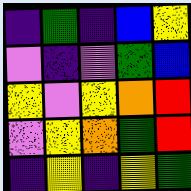[["indigo", "green", "indigo", "blue", "yellow"], ["violet", "indigo", "violet", "green", "blue"], ["yellow", "violet", "yellow", "orange", "red"], ["violet", "yellow", "orange", "green", "red"], ["indigo", "yellow", "indigo", "yellow", "green"]]